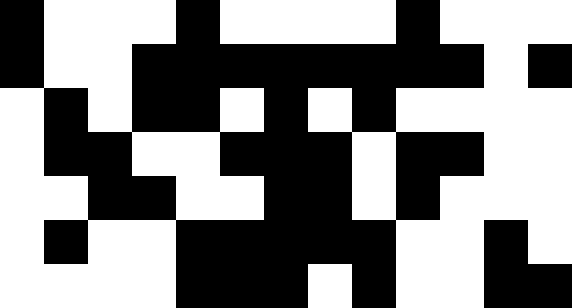[["black", "white", "white", "white", "black", "white", "white", "white", "white", "black", "white", "white", "white"], ["black", "white", "white", "black", "black", "black", "black", "black", "black", "black", "black", "white", "black"], ["white", "black", "white", "black", "black", "white", "black", "white", "black", "white", "white", "white", "white"], ["white", "black", "black", "white", "white", "black", "black", "black", "white", "black", "black", "white", "white"], ["white", "white", "black", "black", "white", "white", "black", "black", "white", "black", "white", "white", "white"], ["white", "black", "white", "white", "black", "black", "black", "black", "black", "white", "white", "black", "white"], ["white", "white", "white", "white", "black", "black", "black", "white", "black", "white", "white", "black", "black"]]